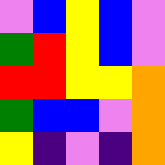[["violet", "blue", "yellow", "blue", "violet"], ["green", "red", "yellow", "blue", "violet"], ["red", "red", "yellow", "yellow", "orange"], ["green", "blue", "blue", "violet", "orange"], ["yellow", "indigo", "violet", "indigo", "orange"]]